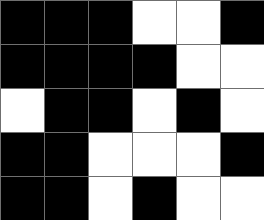[["black", "black", "black", "white", "white", "black"], ["black", "black", "black", "black", "white", "white"], ["white", "black", "black", "white", "black", "white"], ["black", "black", "white", "white", "white", "black"], ["black", "black", "white", "black", "white", "white"]]